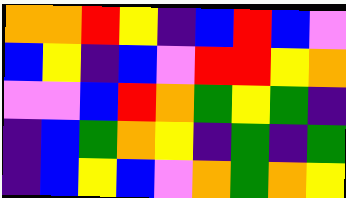[["orange", "orange", "red", "yellow", "indigo", "blue", "red", "blue", "violet"], ["blue", "yellow", "indigo", "blue", "violet", "red", "red", "yellow", "orange"], ["violet", "violet", "blue", "red", "orange", "green", "yellow", "green", "indigo"], ["indigo", "blue", "green", "orange", "yellow", "indigo", "green", "indigo", "green"], ["indigo", "blue", "yellow", "blue", "violet", "orange", "green", "orange", "yellow"]]